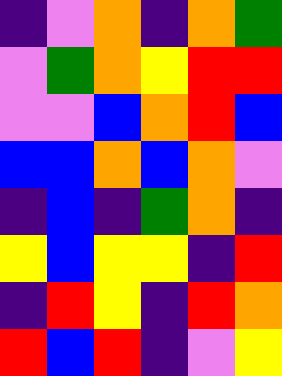[["indigo", "violet", "orange", "indigo", "orange", "green"], ["violet", "green", "orange", "yellow", "red", "red"], ["violet", "violet", "blue", "orange", "red", "blue"], ["blue", "blue", "orange", "blue", "orange", "violet"], ["indigo", "blue", "indigo", "green", "orange", "indigo"], ["yellow", "blue", "yellow", "yellow", "indigo", "red"], ["indigo", "red", "yellow", "indigo", "red", "orange"], ["red", "blue", "red", "indigo", "violet", "yellow"]]